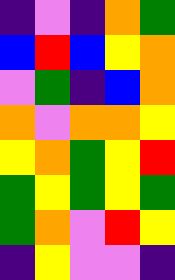[["indigo", "violet", "indigo", "orange", "green"], ["blue", "red", "blue", "yellow", "orange"], ["violet", "green", "indigo", "blue", "orange"], ["orange", "violet", "orange", "orange", "yellow"], ["yellow", "orange", "green", "yellow", "red"], ["green", "yellow", "green", "yellow", "green"], ["green", "orange", "violet", "red", "yellow"], ["indigo", "yellow", "violet", "violet", "indigo"]]